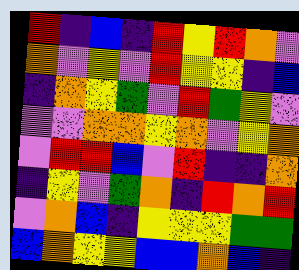[["red", "indigo", "blue", "indigo", "red", "yellow", "red", "orange", "violet"], ["orange", "violet", "yellow", "violet", "red", "yellow", "yellow", "indigo", "blue"], ["indigo", "orange", "yellow", "green", "violet", "red", "green", "yellow", "violet"], ["violet", "violet", "orange", "orange", "yellow", "orange", "violet", "yellow", "orange"], ["violet", "red", "red", "blue", "violet", "red", "indigo", "indigo", "orange"], ["indigo", "yellow", "violet", "green", "orange", "indigo", "red", "orange", "red"], ["violet", "orange", "blue", "indigo", "yellow", "yellow", "yellow", "green", "green"], ["blue", "orange", "yellow", "yellow", "blue", "blue", "orange", "blue", "indigo"]]